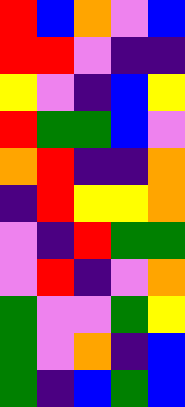[["red", "blue", "orange", "violet", "blue"], ["red", "red", "violet", "indigo", "indigo"], ["yellow", "violet", "indigo", "blue", "yellow"], ["red", "green", "green", "blue", "violet"], ["orange", "red", "indigo", "indigo", "orange"], ["indigo", "red", "yellow", "yellow", "orange"], ["violet", "indigo", "red", "green", "green"], ["violet", "red", "indigo", "violet", "orange"], ["green", "violet", "violet", "green", "yellow"], ["green", "violet", "orange", "indigo", "blue"], ["green", "indigo", "blue", "green", "blue"]]